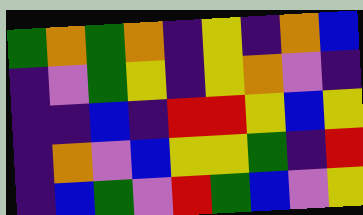[["green", "orange", "green", "orange", "indigo", "yellow", "indigo", "orange", "blue"], ["indigo", "violet", "green", "yellow", "indigo", "yellow", "orange", "violet", "indigo"], ["indigo", "indigo", "blue", "indigo", "red", "red", "yellow", "blue", "yellow"], ["indigo", "orange", "violet", "blue", "yellow", "yellow", "green", "indigo", "red"], ["indigo", "blue", "green", "violet", "red", "green", "blue", "violet", "yellow"]]